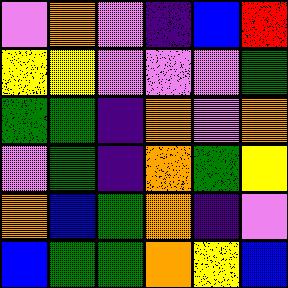[["violet", "orange", "violet", "indigo", "blue", "red"], ["yellow", "yellow", "violet", "violet", "violet", "green"], ["green", "green", "indigo", "orange", "violet", "orange"], ["violet", "green", "indigo", "orange", "green", "yellow"], ["orange", "blue", "green", "orange", "indigo", "violet"], ["blue", "green", "green", "orange", "yellow", "blue"]]